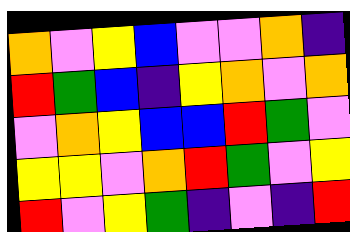[["orange", "violet", "yellow", "blue", "violet", "violet", "orange", "indigo"], ["red", "green", "blue", "indigo", "yellow", "orange", "violet", "orange"], ["violet", "orange", "yellow", "blue", "blue", "red", "green", "violet"], ["yellow", "yellow", "violet", "orange", "red", "green", "violet", "yellow"], ["red", "violet", "yellow", "green", "indigo", "violet", "indigo", "red"]]